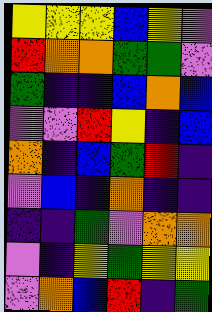[["yellow", "yellow", "yellow", "blue", "yellow", "violet"], ["red", "orange", "orange", "green", "green", "violet"], ["green", "indigo", "indigo", "blue", "orange", "blue"], ["violet", "violet", "red", "yellow", "indigo", "blue"], ["orange", "indigo", "blue", "green", "red", "indigo"], ["violet", "blue", "indigo", "orange", "indigo", "indigo"], ["indigo", "indigo", "green", "violet", "orange", "orange"], ["violet", "indigo", "yellow", "green", "yellow", "yellow"], ["violet", "orange", "blue", "red", "indigo", "green"]]